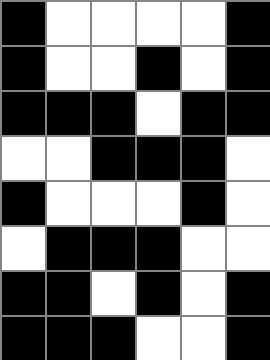[["black", "white", "white", "white", "white", "black"], ["black", "white", "white", "black", "white", "black"], ["black", "black", "black", "white", "black", "black"], ["white", "white", "black", "black", "black", "white"], ["black", "white", "white", "white", "black", "white"], ["white", "black", "black", "black", "white", "white"], ["black", "black", "white", "black", "white", "black"], ["black", "black", "black", "white", "white", "black"]]